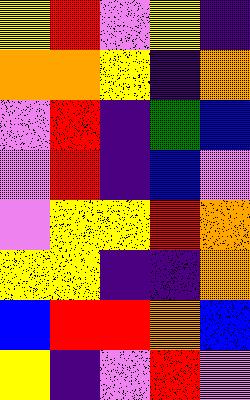[["yellow", "red", "violet", "yellow", "indigo"], ["orange", "orange", "yellow", "indigo", "orange"], ["violet", "red", "indigo", "green", "blue"], ["violet", "red", "indigo", "blue", "violet"], ["violet", "yellow", "yellow", "red", "orange"], ["yellow", "yellow", "indigo", "indigo", "orange"], ["blue", "red", "red", "orange", "blue"], ["yellow", "indigo", "violet", "red", "violet"]]